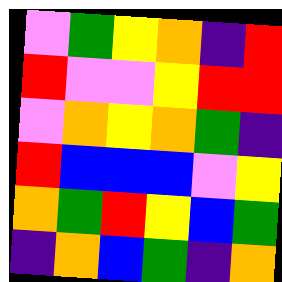[["violet", "green", "yellow", "orange", "indigo", "red"], ["red", "violet", "violet", "yellow", "red", "red"], ["violet", "orange", "yellow", "orange", "green", "indigo"], ["red", "blue", "blue", "blue", "violet", "yellow"], ["orange", "green", "red", "yellow", "blue", "green"], ["indigo", "orange", "blue", "green", "indigo", "orange"]]